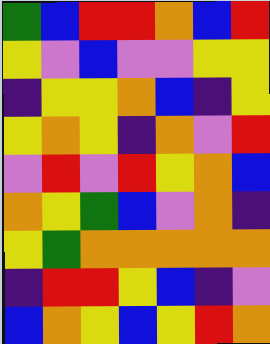[["green", "blue", "red", "red", "orange", "blue", "red"], ["yellow", "violet", "blue", "violet", "violet", "yellow", "yellow"], ["indigo", "yellow", "yellow", "orange", "blue", "indigo", "yellow"], ["yellow", "orange", "yellow", "indigo", "orange", "violet", "red"], ["violet", "red", "violet", "red", "yellow", "orange", "blue"], ["orange", "yellow", "green", "blue", "violet", "orange", "indigo"], ["yellow", "green", "orange", "orange", "orange", "orange", "orange"], ["indigo", "red", "red", "yellow", "blue", "indigo", "violet"], ["blue", "orange", "yellow", "blue", "yellow", "red", "orange"]]